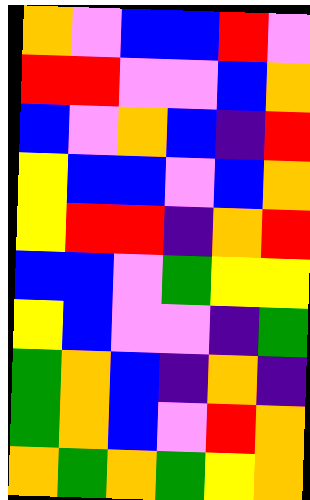[["orange", "violet", "blue", "blue", "red", "violet"], ["red", "red", "violet", "violet", "blue", "orange"], ["blue", "violet", "orange", "blue", "indigo", "red"], ["yellow", "blue", "blue", "violet", "blue", "orange"], ["yellow", "red", "red", "indigo", "orange", "red"], ["blue", "blue", "violet", "green", "yellow", "yellow"], ["yellow", "blue", "violet", "violet", "indigo", "green"], ["green", "orange", "blue", "indigo", "orange", "indigo"], ["green", "orange", "blue", "violet", "red", "orange"], ["orange", "green", "orange", "green", "yellow", "orange"]]